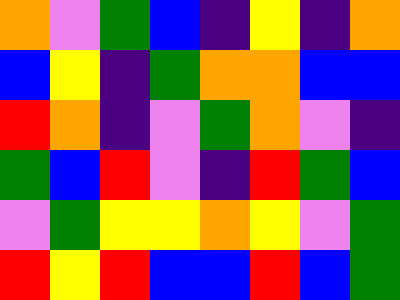[["orange", "violet", "green", "blue", "indigo", "yellow", "indigo", "orange"], ["blue", "yellow", "indigo", "green", "orange", "orange", "blue", "blue"], ["red", "orange", "indigo", "violet", "green", "orange", "violet", "indigo"], ["green", "blue", "red", "violet", "indigo", "red", "green", "blue"], ["violet", "green", "yellow", "yellow", "orange", "yellow", "violet", "green"], ["red", "yellow", "red", "blue", "blue", "red", "blue", "green"]]